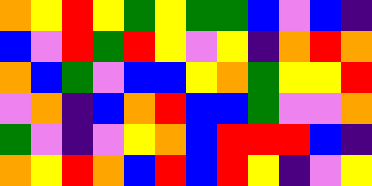[["orange", "yellow", "red", "yellow", "green", "yellow", "green", "green", "blue", "violet", "blue", "indigo"], ["blue", "violet", "red", "green", "red", "yellow", "violet", "yellow", "indigo", "orange", "red", "orange"], ["orange", "blue", "green", "violet", "blue", "blue", "yellow", "orange", "green", "yellow", "yellow", "red"], ["violet", "orange", "indigo", "blue", "orange", "red", "blue", "blue", "green", "violet", "violet", "orange"], ["green", "violet", "indigo", "violet", "yellow", "orange", "blue", "red", "red", "red", "blue", "indigo"], ["orange", "yellow", "red", "orange", "blue", "red", "blue", "red", "yellow", "indigo", "violet", "yellow"]]